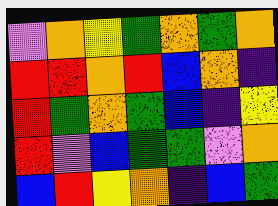[["violet", "orange", "yellow", "green", "orange", "green", "orange"], ["red", "red", "orange", "red", "blue", "orange", "indigo"], ["red", "green", "orange", "green", "blue", "indigo", "yellow"], ["red", "violet", "blue", "green", "green", "violet", "orange"], ["blue", "red", "yellow", "orange", "indigo", "blue", "green"]]